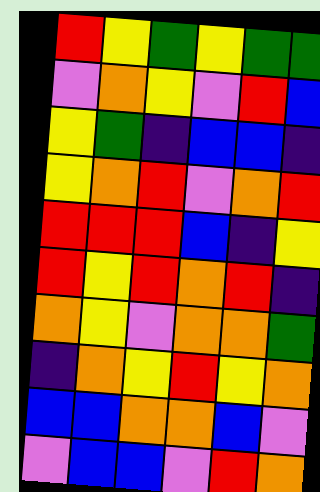[["red", "yellow", "green", "yellow", "green", "green"], ["violet", "orange", "yellow", "violet", "red", "blue"], ["yellow", "green", "indigo", "blue", "blue", "indigo"], ["yellow", "orange", "red", "violet", "orange", "red"], ["red", "red", "red", "blue", "indigo", "yellow"], ["red", "yellow", "red", "orange", "red", "indigo"], ["orange", "yellow", "violet", "orange", "orange", "green"], ["indigo", "orange", "yellow", "red", "yellow", "orange"], ["blue", "blue", "orange", "orange", "blue", "violet"], ["violet", "blue", "blue", "violet", "red", "orange"]]